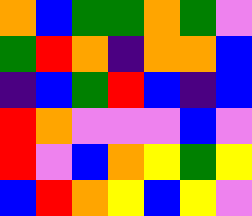[["orange", "blue", "green", "green", "orange", "green", "violet"], ["green", "red", "orange", "indigo", "orange", "orange", "blue"], ["indigo", "blue", "green", "red", "blue", "indigo", "blue"], ["red", "orange", "violet", "violet", "violet", "blue", "violet"], ["red", "violet", "blue", "orange", "yellow", "green", "yellow"], ["blue", "red", "orange", "yellow", "blue", "yellow", "violet"]]